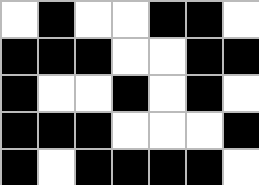[["white", "black", "white", "white", "black", "black", "white"], ["black", "black", "black", "white", "white", "black", "black"], ["black", "white", "white", "black", "white", "black", "white"], ["black", "black", "black", "white", "white", "white", "black"], ["black", "white", "black", "black", "black", "black", "white"]]